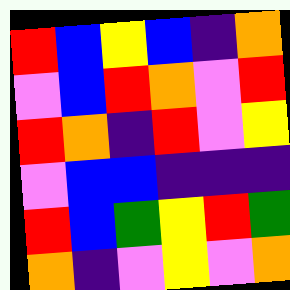[["red", "blue", "yellow", "blue", "indigo", "orange"], ["violet", "blue", "red", "orange", "violet", "red"], ["red", "orange", "indigo", "red", "violet", "yellow"], ["violet", "blue", "blue", "indigo", "indigo", "indigo"], ["red", "blue", "green", "yellow", "red", "green"], ["orange", "indigo", "violet", "yellow", "violet", "orange"]]